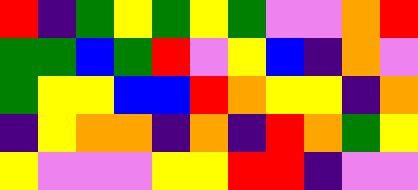[["red", "indigo", "green", "yellow", "green", "yellow", "green", "violet", "violet", "orange", "red"], ["green", "green", "blue", "green", "red", "violet", "yellow", "blue", "indigo", "orange", "violet"], ["green", "yellow", "yellow", "blue", "blue", "red", "orange", "yellow", "yellow", "indigo", "orange"], ["indigo", "yellow", "orange", "orange", "indigo", "orange", "indigo", "red", "orange", "green", "yellow"], ["yellow", "violet", "violet", "violet", "yellow", "yellow", "red", "red", "indigo", "violet", "violet"]]